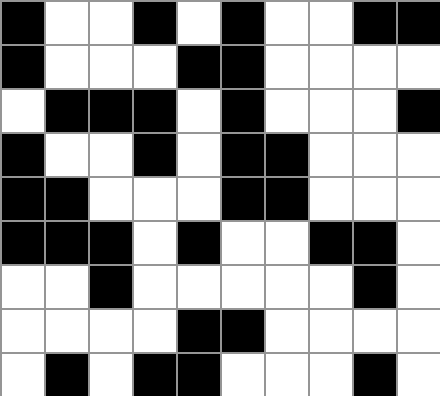[["black", "white", "white", "black", "white", "black", "white", "white", "black", "black"], ["black", "white", "white", "white", "black", "black", "white", "white", "white", "white"], ["white", "black", "black", "black", "white", "black", "white", "white", "white", "black"], ["black", "white", "white", "black", "white", "black", "black", "white", "white", "white"], ["black", "black", "white", "white", "white", "black", "black", "white", "white", "white"], ["black", "black", "black", "white", "black", "white", "white", "black", "black", "white"], ["white", "white", "black", "white", "white", "white", "white", "white", "black", "white"], ["white", "white", "white", "white", "black", "black", "white", "white", "white", "white"], ["white", "black", "white", "black", "black", "white", "white", "white", "black", "white"]]